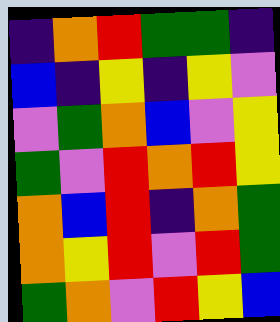[["indigo", "orange", "red", "green", "green", "indigo"], ["blue", "indigo", "yellow", "indigo", "yellow", "violet"], ["violet", "green", "orange", "blue", "violet", "yellow"], ["green", "violet", "red", "orange", "red", "yellow"], ["orange", "blue", "red", "indigo", "orange", "green"], ["orange", "yellow", "red", "violet", "red", "green"], ["green", "orange", "violet", "red", "yellow", "blue"]]